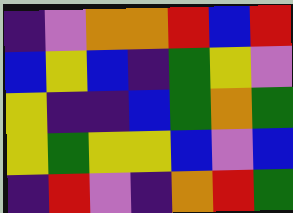[["indigo", "violet", "orange", "orange", "red", "blue", "red"], ["blue", "yellow", "blue", "indigo", "green", "yellow", "violet"], ["yellow", "indigo", "indigo", "blue", "green", "orange", "green"], ["yellow", "green", "yellow", "yellow", "blue", "violet", "blue"], ["indigo", "red", "violet", "indigo", "orange", "red", "green"]]